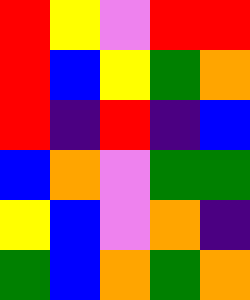[["red", "yellow", "violet", "red", "red"], ["red", "blue", "yellow", "green", "orange"], ["red", "indigo", "red", "indigo", "blue"], ["blue", "orange", "violet", "green", "green"], ["yellow", "blue", "violet", "orange", "indigo"], ["green", "blue", "orange", "green", "orange"]]